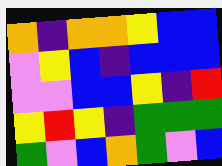[["orange", "indigo", "orange", "orange", "yellow", "blue", "blue"], ["violet", "yellow", "blue", "indigo", "blue", "blue", "blue"], ["violet", "violet", "blue", "blue", "yellow", "indigo", "red"], ["yellow", "red", "yellow", "indigo", "green", "green", "green"], ["green", "violet", "blue", "orange", "green", "violet", "blue"]]